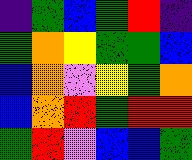[["indigo", "green", "blue", "green", "red", "indigo"], ["green", "orange", "yellow", "green", "green", "blue"], ["blue", "orange", "violet", "yellow", "green", "orange"], ["blue", "orange", "red", "green", "red", "red"], ["green", "red", "violet", "blue", "blue", "green"]]